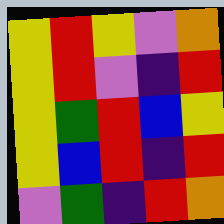[["yellow", "red", "yellow", "violet", "orange"], ["yellow", "red", "violet", "indigo", "red"], ["yellow", "green", "red", "blue", "yellow"], ["yellow", "blue", "red", "indigo", "red"], ["violet", "green", "indigo", "red", "orange"]]